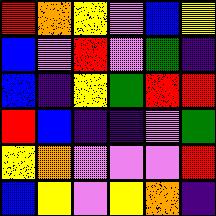[["red", "orange", "yellow", "violet", "blue", "yellow"], ["blue", "violet", "red", "violet", "green", "indigo"], ["blue", "indigo", "yellow", "green", "red", "red"], ["red", "blue", "indigo", "indigo", "violet", "green"], ["yellow", "orange", "violet", "violet", "violet", "red"], ["blue", "yellow", "violet", "yellow", "orange", "indigo"]]